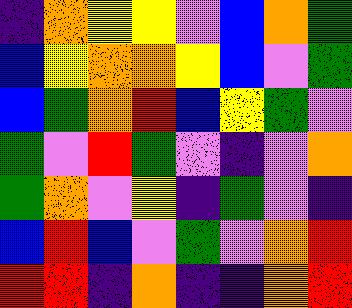[["indigo", "orange", "yellow", "yellow", "violet", "blue", "orange", "green"], ["blue", "yellow", "orange", "orange", "yellow", "blue", "violet", "green"], ["blue", "green", "orange", "red", "blue", "yellow", "green", "violet"], ["green", "violet", "red", "green", "violet", "indigo", "violet", "orange"], ["green", "orange", "violet", "yellow", "indigo", "green", "violet", "indigo"], ["blue", "red", "blue", "violet", "green", "violet", "orange", "red"], ["red", "red", "indigo", "orange", "indigo", "indigo", "orange", "red"]]